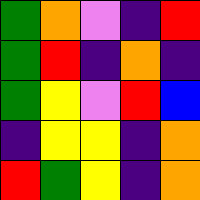[["green", "orange", "violet", "indigo", "red"], ["green", "red", "indigo", "orange", "indigo"], ["green", "yellow", "violet", "red", "blue"], ["indigo", "yellow", "yellow", "indigo", "orange"], ["red", "green", "yellow", "indigo", "orange"]]